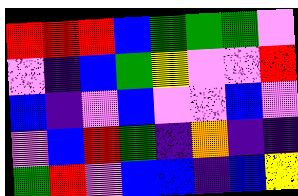[["red", "red", "red", "blue", "green", "green", "green", "violet"], ["violet", "indigo", "blue", "green", "yellow", "violet", "violet", "red"], ["blue", "indigo", "violet", "blue", "violet", "violet", "blue", "violet"], ["violet", "blue", "red", "green", "indigo", "orange", "indigo", "indigo"], ["green", "red", "violet", "blue", "blue", "indigo", "blue", "yellow"]]